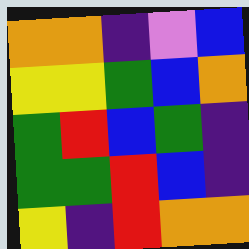[["orange", "orange", "indigo", "violet", "blue"], ["yellow", "yellow", "green", "blue", "orange"], ["green", "red", "blue", "green", "indigo"], ["green", "green", "red", "blue", "indigo"], ["yellow", "indigo", "red", "orange", "orange"]]